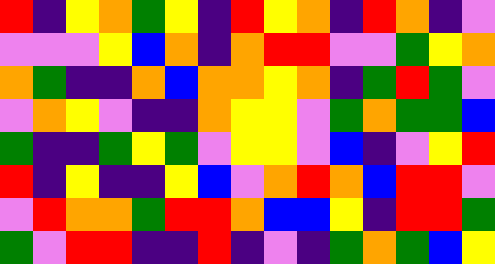[["red", "indigo", "yellow", "orange", "green", "yellow", "indigo", "red", "yellow", "orange", "indigo", "red", "orange", "indigo", "violet"], ["violet", "violet", "violet", "yellow", "blue", "orange", "indigo", "orange", "red", "red", "violet", "violet", "green", "yellow", "orange"], ["orange", "green", "indigo", "indigo", "orange", "blue", "orange", "orange", "yellow", "orange", "indigo", "green", "red", "green", "violet"], ["violet", "orange", "yellow", "violet", "indigo", "indigo", "orange", "yellow", "yellow", "violet", "green", "orange", "green", "green", "blue"], ["green", "indigo", "indigo", "green", "yellow", "green", "violet", "yellow", "yellow", "violet", "blue", "indigo", "violet", "yellow", "red"], ["red", "indigo", "yellow", "indigo", "indigo", "yellow", "blue", "violet", "orange", "red", "orange", "blue", "red", "red", "violet"], ["violet", "red", "orange", "orange", "green", "red", "red", "orange", "blue", "blue", "yellow", "indigo", "red", "red", "green"], ["green", "violet", "red", "red", "indigo", "indigo", "red", "indigo", "violet", "indigo", "green", "orange", "green", "blue", "yellow"]]